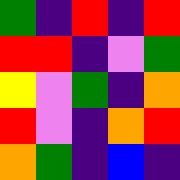[["green", "indigo", "red", "indigo", "red"], ["red", "red", "indigo", "violet", "green"], ["yellow", "violet", "green", "indigo", "orange"], ["red", "violet", "indigo", "orange", "red"], ["orange", "green", "indigo", "blue", "indigo"]]